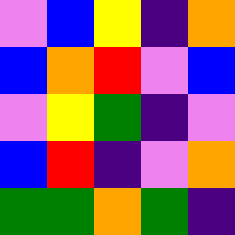[["violet", "blue", "yellow", "indigo", "orange"], ["blue", "orange", "red", "violet", "blue"], ["violet", "yellow", "green", "indigo", "violet"], ["blue", "red", "indigo", "violet", "orange"], ["green", "green", "orange", "green", "indigo"]]